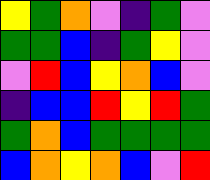[["yellow", "green", "orange", "violet", "indigo", "green", "violet"], ["green", "green", "blue", "indigo", "green", "yellow", "violet"], ["violet", "red", "blue", "yellow", "orange", "blue", "violet"], ["indigo", "blue", "blue", "red", "yellow", "red", "green"], ["green", "orange", "blue", "green", "green", "green", "green"], ["blue", "orange", "yellow", "orange", "blue", "violet", "red"]]